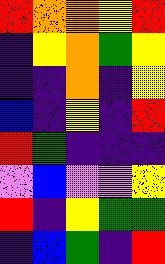[["red", "orange", "orange", "yellow", "red"], ["indigo", "yellow", "orange", "green", "yellow"], ["indigo", "indigo", "orange", "indigo", "yellow"], ["blue", "indigo", "yellow", "indigo", "red"], ["red", "green", "indigo", "indigo", "indigo"], ["violet", "blue", "violet", "violet", "yellow"], ["red", "indigo", "yellow", "green", "green"], ["indigo", "blue", "green", "indigo", "red"]]